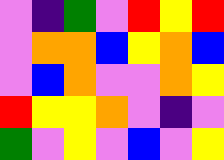[["violet", "indigo", "green", "violet", "red", "yellow", "red"], ["violet", "orange", "orange", "blue", "yellow", "orange", "blue"], ["violet", "blue", "orange", "violet", "violet", "orange", "yellow"], ["red", "yellow", "yellow", "orange", "violet", "indigo", "violet"], ["green", "violet", "yellow", "violet", "blue", "violet", "yellow"]]